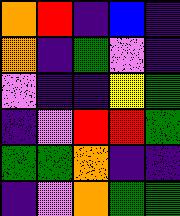[["orange", "red", "indigo", "blue", "indigo"], ["orange", "indigo", "green", "violet", "indigo"], ["violet", "indigo", "indigo", "yellow", "green"], ["indigo", "violet", "red", "red", "green"], ["green", "green", "orange", "indigo", "indigo"], ["indigo", "violet", "orange", "green", "green"]]